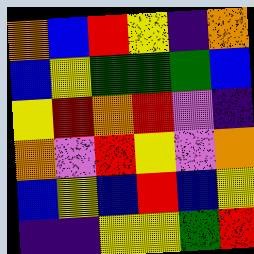[["orange", "blue", "red", "yellow", "indigo", "orange"], ["blue", "yellow", "green", "green", "green", "blue"], ["yellow", "red", "orange", "red", "violet", "indigo"], ["orange", "violet", "red", "yellow", "violet", "orange"], ["blue", "yellow", "blue", "red", "blue", "yellow"], ["indigo", "indigo", "yellow", "yellow", "green", "red"]]